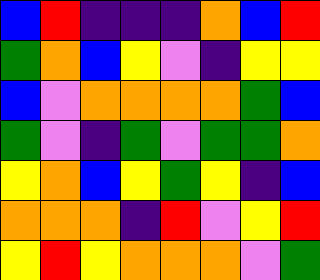[["blue", "red", "indigo", "indigo", "indigo", "orange", "blue", "red"], ["green", "orange", "blue", "yellow", "violet", "indigo", "yellow", "yellow"], ["blue", "violet", "orange", "orange", "orange", "orange", "green", "blue"], ["green", "violet", "indigo", "green", "violet", "green", "green", "orange"], ["yellow", "orange", "blue", "yellow", "green", "yellow", "indigo", "blue"], ["orange", "orange", "orange", "indigo", "red", "violet", "yellow", "red"], ["yellow", "red", "yellow", "orange", "orange", "orange", "violet", "green"]]